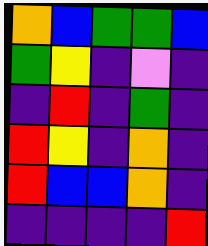[["orange", "blue", "green", "green", "blue"], ["green", "yellow", "indigo", "violet", "indigo"], ["indigo", "red", "indigo", "green", "indigo"], ["red", "yellow", "indigo", "orange", "indigo"], ["red", "blue", "blue", "orange", "indigo"], ["indigo", "indigo", "indigo", "indigo", "red"]]